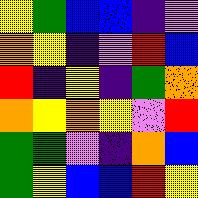[["yellow", "green", "blue", "blue", "indigo", "violet"], ["orange", "yellow", "indigo", "violet", "red", "blue"], ["red", "indigo", "yellow", "indigo", "green", "orange"], ["orange", "yellow", "orange", "yellow", "violet", "red"], ["green", "green", "violet", "indigo", "orange", "blue"], ["green", "yellow", "blue", "blue", "red", "yellow"]]